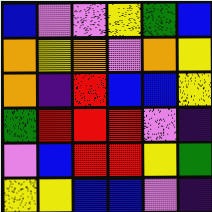[["blue", "violet", "violet", "yellow", "green", "blue"], ["orange", "yellow", "orange", "violet", "orange", "yellow"], ["orange", "indigo", "red", "blue", "blue", "yellow"], ["green", "red", "red", "red", "violet", "indigo"], ["violet", "blue", "red", "red", "yellow", "green"], ["yellow", "yellow", "blue", "blue", "violet", "indigo"]]